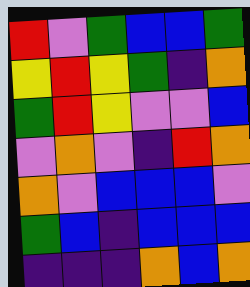[["red", "violet", "green", "blue", "blue", "green"], ["yellow", "red", "yellow", "green", "indigo", "orange"], ["green", "red", "yellow", "violet", "violet", "blue"], ["violet", "orange", "violet", "indigo", "red", "orange"], ["orange", "violet", "blue", "blue", "blue", "violet"], ["green", "blue", "indigo", "blue", "blue", "blue"], ["indigo", "indigo", "indigo", "orange", "blue", "orange"]]